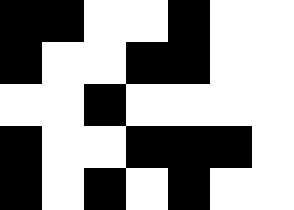[["black", "black", "white", "white", "black", "white", "white"], ["black", "white", "white", "black", "black", "white", "white"], ["white", "white", "black", "white", "white", "white", "white"], ["black", "white", "white", "black", "black", "black", "white"], ["black", "white", "black", "white", "black", "white", "white"]]